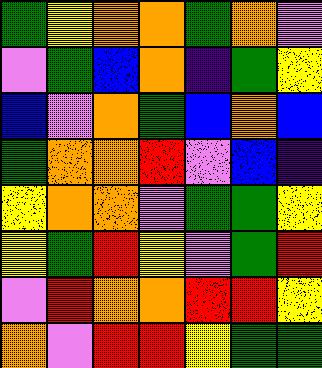[["green", "yellow", "orange", "orange", "green", "orange", "violet"], ["violet", "green", "blue", "orange", "indigo", "green", "yellow"], ["blue", "violet", "orange", "green", "blue", "orange", "blue"], ["green", "orange", "orange", "red", "violet", "blue", "indigo"], ["yellow", "orange", "orange", "violet", "green", "green", "yellow"], ["yellow", "green", "red", "yellow", "violet", "green", "red"], ["violet", "red", "orange", "orange", "red", "red", "yellow"], ["orange", "violet", "red", "red", "yellow", "green", "green"]]